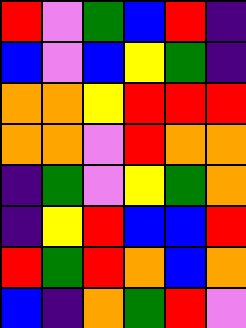[["red", "violet", "green", "blue", "red", "indigo"], ["blue", "violet", "blue", "yellow", "green", "indigo"], ["orange", "orange", "yellow", "red", "red", "red"], ["orange", "orange", "violet", "red", "orange", "orange"], ["indigo", "green", "violet", "yellow", "green", "orange"], ["indigo", "yellow", "red", "blue", "blue", "red"], ["red", "green", "red", "orange", "blue", "orange"], ["blue", "indigo", "orange", "green", "red", "violet"]]